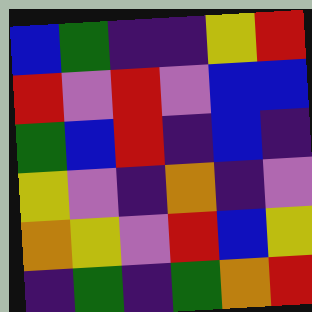[["blue", "green", "indigo", "indigo", "yellow", "red"], ["red", "violet", "red", "violet", "blue", "blue"], ["green", "blue", "red", "indigo", "blue", "indigo"], ["yellow", "violet", "indigo", "orange", "indigo", "violet"], ["orange", "yellow", "violet", "red", "blue", "yellow"], ["indigo", "green", "indigo", "green", "orange", "red"]]